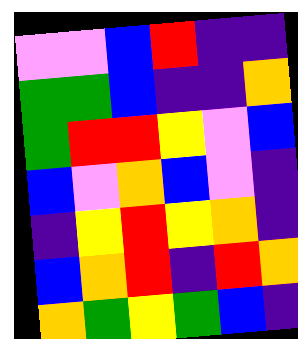[["violet", "violet", "blue", "red", "indigo", "indigo"], ["green", "green", "blue", "indigo", "indigo", "orange"], ["green", "red", "red", "yellow", "violet", "blue"], ["blue", "violet", "orange", "blue", "violet", "indigo"], ["indigo", "yellow", "red", "yellow", "orange", "indigo"], ["blue", "orange", "red", "indigo", "red", "orange"], ["orange", "green", "yellow", "green", "blue", "indigo"]]